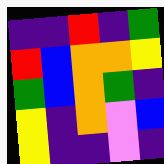[["indigo", "indigo", "red", "indigo", "green"], ["red", "blue", "orange", "orange", "yellow"], ["green", "blue", "orange", "green", "indigo"], ["yellow", "indigo", "orange", "violet", "blue"], ["yellow", "indigo", "indigo", "violet", "indigo"]]